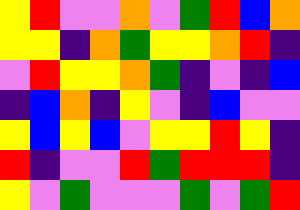[["yellow", "red", "violet", "violet", "orange", "violet", "green", "red", "blue", "orange"], ["yellow", "yellow", "indigo", "orange", "green", "yellow", "yellow", "orange", "red", "indigo"], ["violet", "red", "yellow", "yellow", "orange", "green", "indigo", "violet", "indigo", "blue"], ["indigo", "blue", "orange", "indigo", "yellow", "violet", "indigo", "blue", "violet", "violet"], ["yellow", "blue", "yellow", "blue", "violet", "yellow", "yellow", "red", "yellow", "indigo"], ["red", "indigo", "violet", "violet", "red", "green", "red", "red", "red", "indigo"], ["yellow", "violet", "green", "violet", "violet", "violet", "green", "violet", "green", "red"]]